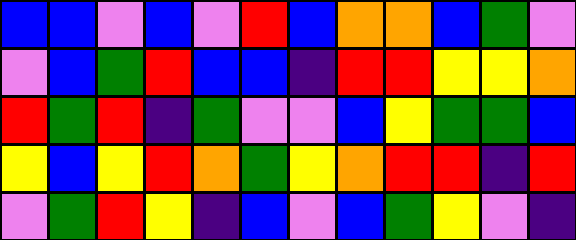[["blue", "blue", "violet", "blue", "violet", "red", "blue", "orange", "orange", "blue", "green", "violet"], ["violet", "blue", "green", "red", "blue", "blue", "indigo", "red", "red", "yellow", "yellow", "orange"], ["red", "green", "red", "indigo", "green", "violet", "violet", "blue", "yellow", "green", "green", "blue"], ["yellow", "blue", "yellow", "red", "orange", "green", "yellow", "orange", "red", "red", "indigo", "red"], ["violet", "green", "red", "yellow", "indigo", "blue", "violet", "blue", "green", "yellow", "violet", "indigo"]]